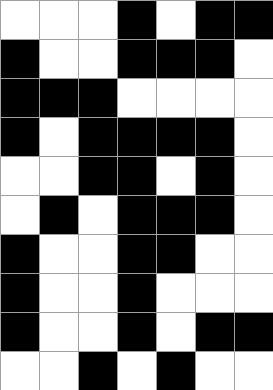[["white", "white", "white", "black", "white", "black", "black"], ["black", "white", "white", "black", "black", "black", "white"], ["black", "black", "black", "white", "white", "white", "white"], ["black", "white", "black", "black", "black", "black", "white"], ["white", "white", "black", "black", "white", "black", "white"], ["white", "black", "white", "black", "black", "black", "white"], ["black", "white", "white", "black", "black", "white", "white"], ["black", "white", "white", "black", "white", "white", "white"], ["black", "white", "white", "black", "white", "black", "black"], ["white", "white", "black", "white", "black", "white", "white"]]